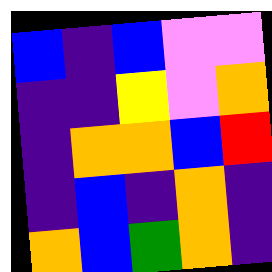[["blue", "indigo", "blue", "violet", "violet"], ["indigo", "indigo", "yellow", "violet", "orange"], ["indigo", "orange", "orange", "blue", "red"], ["indigo", "blue", "indigo", "orange", "indigo"], ["orange", "blue", "green", "orange", "indigo"]]